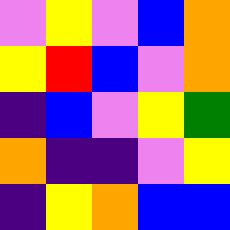[["violet", "yellow", "violet", "blue", "orange"], ["yellow", "red", "blue", "violet", "orange"], ["indigo", "blue", "violet", "yellow", "green"], ["orange", "indigo", "indigo", "violet", "yellow"], ["indigo", "yellow", "orange", "blue", "blue"]]